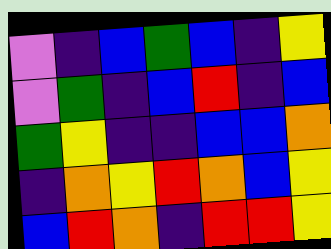[["violet", "indigo", "blue", "green", "blue", "indigo", "yellow"], ["violet", "green", "indigo", "blue", "red", "indigo", "blue"], ["green", "yellow", "indigo", "indigo", "blue", "blue", "orange"], ["indigo", "orange", "yellow", "red", "orange", "blue", "yellow"], ["blue", "red", "orange", "indigo", "red", "red", "yellow"]]